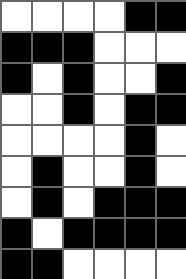[["white", "white", "white", "white", "black", "black"], ["black", "black", "black", "white", "white", "white"], ["black", "white", "black", "white", "white", "black"], ["white", "white", "black", "white", "black", "black"], ["white", "white", "white", "white", "black", "white"], ["white", "black", "white", "white", "black", "white"], ["white", "black", "white", "black", "black", "black"], ["black", "white", "black", "black", "black", "black"], ["black", "black", "white", "white", "white", "white"]]